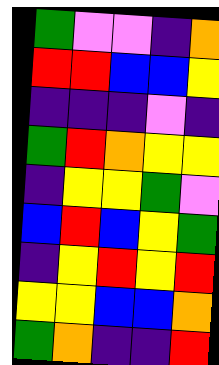[["green", "violet", "violet", "indigo", "orange"], ["red", "red", "blue", "blue", "yellow"], ["indigo", "indigo", "indigo", "violet", "indigo"], ["green", "red", "orange", "yellow", "yellow"], ["indigo", "yellow", "yellow", "green", "violet"], ["blue", "red", "blue", "yellow", "green"], ["indigo", "yellow", "red", "yellow", "red"], ["yellow", "yellow", "blue", "blue", "orange"], ["green", "orange", "indigo", "indigo", "red"]]